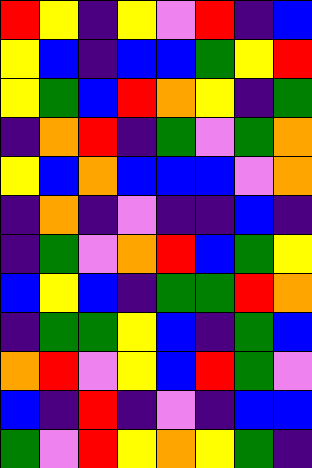[["red", "yellow", "indigo", "yellow", "violet", "red", "indigo", "blue"], ["yellow", "blue", "indigo", "blue", "blue", "green", "yellow", "red"], ["yellow", "green", "blue", "red", "orange", "yellow", "indigo", "green"], ["indigo", "orange", "red", "indigo", "green", "violet", "green", "orange"], ["yellow", "blue", "orange", "blue", "blue", "blue", "violet", "orange"], ["indigo", "orange", "indigo", "violet", "indigo", "indigo", "blue", "indigo"], ["indigo", "green", "violet", "orange", "red", "blue", "green", "yellow"], ["blue", "yellow", "blue", "indigo", "green", "green", "red", "orange"], ["indigo", "green", "green", "yellow", "blue", "indigo", "green", "blue"], ["orange", "red", "violet", "yellow", "blue", "red", "green", "violet"], ["blue", "indigo", "red", "indigo", "violet", "indigo", "blue", "blue"], ["green", "violet", "red", "yellow", "orange", "yellow", "green", "indigo"]]